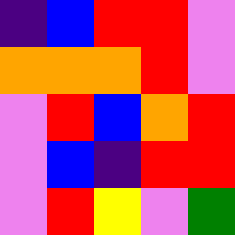[["indigo", "blue", "red", "red", "violet"], ["orange", "orange", "orange", "red", "violet"], ["violet", "red", "blue", "orange", "red"], ["violet", "blue", "indigo", "red", "red"], ["violet", "red", "yellow", "violet", "green"]]